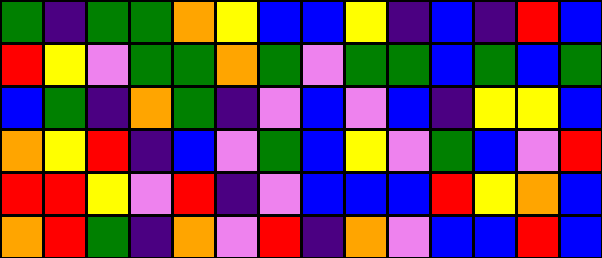[["green", "indigo", "green", "green", "orange", "yellow", "blue", "blue", "yellow", "indigo", "blue", "indigo", "red", "blue"], ["red", "yellow", "violet", "green", "green", "orange", "green", "violet", "green", "green", "blue", "green", "blue", "green"], ["blue", "green", "indigo", "orange", "green", "indigo", "violet", "blue", "violet", "blue", "indigo", "yellow", "yellow", "blue"], ["orange", "yellow", "red", "indigo", "blue", "violet", "green", "blue", "yellow", "violet", "green", "blue", "violet", "red"], ["red", "red", "yellow", "violet", "red", "indigo", "violet", "blue", "blue", "blue", "red", "yellow", "orange", "blue"], ["orange", "red", "green", "indigo", "orange", "violet", "red", "indigo", "orange", "violet", "blue", "blue", "red", "blue"]]